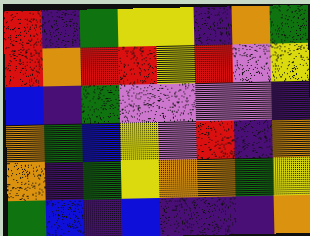[["red", "indigo", "green", "yellow", "yellow", "indigo", "orange", "green"], ["red", "orange", "red", "red", "yellow", "red", "violet", "yellow"], ["blue", "indigo", "green", "violet", "violet", "violet", "violet", "indigo"], ["orange", "green", "blue", "yellow", "violet", "red", "indigo", "orange"], ["orange", "indigo", "green", "yellow", "orange", "orange", "green", "yellow"], ["green", "blue", "indigo", "blue", "indigo", "indigo", "indigo", "orange"]]